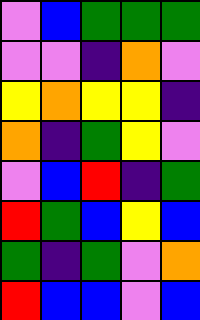[["violet", "blue", "green", "green", "green"], ["violet", "violet", "indigo", "orange", "violet"], ["yellow", "orange", "yellow", "yellow", "indigo"], ["orange", "indigo", "green", "yellow", "violet"], ["violet", "blue", "red", "indigo", "green"], ["red", "green", "blue", "yellow", "blue"], ["green", "indigo", "green", "violet", "orange"], ["red", "blue", "blue", "violet", "blue"]]